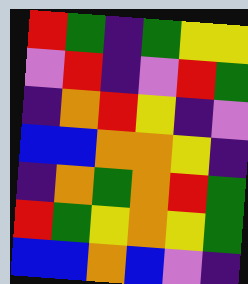[["red", "green", "indigo", "green", "yellow", "yellow"], ["violet", "red", "indigo", "violet", "red", "green"], ["indigo", "orange", "red", "yellow", "indigo", "violet"], ["blue", "blue", "orange", "orange", "yellow", "indigo"], ["indigo", "orange", "green", "orange", "red", "green"], ["red", "green", "yellow", "orange", "yellow", "green"], ["blue", "blue", "orange", "blue", "violet", "indigo"]]